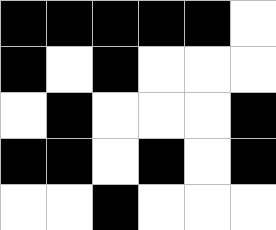[["black", "black", "black", "black", "black", "white"], ["black", "white", "black", "white", "white", "white"], ["white", "black", "white", "white", "white", "black"], ["black", "black", "white", "black", "white", "black"], ["white", "white", "black", "white", "white", "white"]]